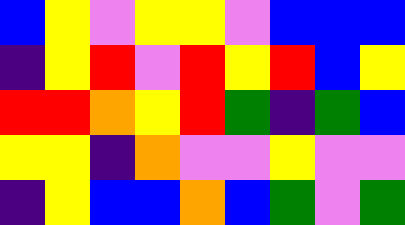[["blue", "yellow", "violet", "yellow", "yellow", "violet", "blue", "blue", "blue"], ["indigo", "yellow", "red", "violet", "red", "yellow", "red", "blue", "yellow"], ["red", "red", "orange", "yellow", "red", "green", "indigo", "green", "blue"], ["yellow", "yellow", "indigo", "orange", "violet", "violet", "yellow", "violet", "violet"], ["indigo", "yellow", "blue", "blue", "orange", "blue", "green", "violet", "green"]]